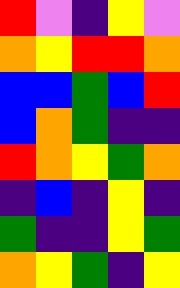[["red", "violet", "indigo", "yellow", "violet"], ["orange", "yellow", "red", "red", "orange"], ["blue", "blue", "green", "blue", "red"], ["blue", "orange", "green", "indigo", "indigo"], ["red", "orange", "yellow", "green", "orange"], ["indigo", "blue", "indigo", "yellow", "indigo"], ["green", "indigo", "indigo", "yellow", "green"], ["orange", "yellow", "green", "indigo", "yellow"]]